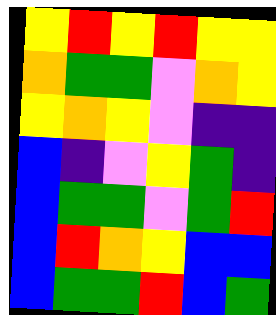[["yellow", "red", "yellow", "red", "yellow", "yellow"], ["orange", "green", "green", "violet", "orange", "yellow"], ["yellow", "orange", "yellow", "violet", "indigo", "indigo"], ["blue", "indigo", "violet", "yellow", "green", "indigo"], ["blue", "green", "green", "violet", "green", "red"], ["blue", "red", "orange", "yellow", "blue", "blue"], ["blue", "green", "green", "red", "blue", "green"]]